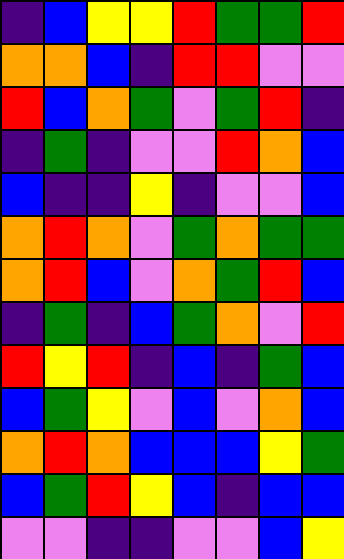[["indigo", "blue", "yellow", "yellow", "red", "green", "green", "red"], ["orange", "orange", "blue", "indigo", "red", "red", "violet", "violet"], ["red", "blue", "orange", "green", "violet", "green", "red", "indigo"], ["indigo", "green", "indigo", "violet", "violet", "red", "orange", "blue"], ["blue", "indigo", "indigo", "yellow", "indigo", "violet", "violet", "blue"], ["orange", "red", "orange", "violet", "green", "orange", "green", "green"], ["orange", "red", "blue", "violet", "orange", "green", "red", "blue"], ["indigo", "green", "indigo", "blue", "green", "orange", "violet", "red"], ["red", "yellow", "red", "indigo", "blue", "indigo", "green", "blue"], ["blue", "green", "yellow", "violet", "blue", "violet", "orange", "blue"], ["orange", "red", "orange", "blue", "blue", "blue", "yellow", "green"], ["blue", "green", "red", "yellow", "blue", "indigo", "blue", "blue"], ["violet", "violet", "indigo", "indigo", "violet", "violet", "blue", "yellow"]]